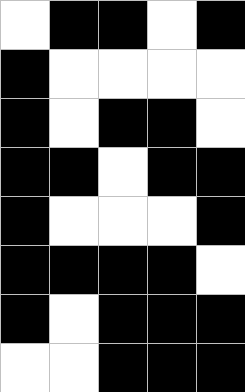[["white", "black", "black", "white", "black"], ["black", "white", "white", "white", "white"], ["black", "white", "black", "black", "white"], ["black", "black", "white", "black", "black"], ["black", "white", "white", "white", "black"], ["black", "black", "black", "black", "white"], ["black", "white", "black", "black", "black"], ["white", "white", "black", "black", "black"]]